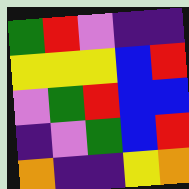[["green", "red", "violet", "indigo", "indigo"], ["yellow", "yellow", "yellow", "blue", "red"], ["violet", "green", "red", "blue", "blue"], ["indigo", "violet", "green", "blue", "red"], ["orange", "indigo", "indigo", "yellow", "orange"]]